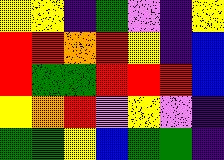[["yellow", "yellow", "indigo", "green", "violet", "indigo", "yellow"], ["red", "red", "orange", "red", "yellow", "indigo", "blue"], ["red", "green", "green", "red", "red", "red", "blue"], ["yellow", "orange", "red", "violet", "yellow", "violet", "indigo"], ["green", "green", "yellow", "blue", "green", "green", "indigo"]]